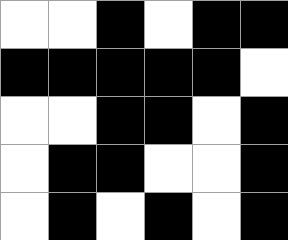[["white", "white", "black", "white", "black", "black"], ["black", "black", "black", "black", "black", "white"], ["white", "white", "black", "black", "white", "black"], ["white", "black", "black", "white", "white", "black"], ["white", "black", "white", "black", "white", "black"]]